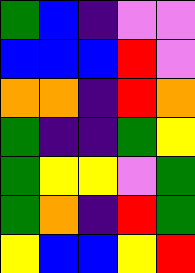[["green", "blue", "indigo", "violet", "violet"], ["blue", "blue", "blue", "red", "violet"], ["orange", "orange", "indigo", "red", "orange"], ["green", "indigo", "indigo", "green", "yellow"], ["green", "yellow", "yellow", "violet", "green"], ["green", "orange", "indigo", "red", "green"], ["yellow", "blue", "blue", "yellow", "red"]]